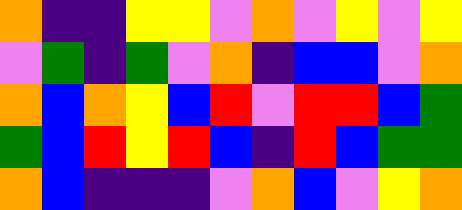[["orange", "indigo", "indigo", "yellow", "yellow", "violet", "orange", "violet", "yellow", "violet", "yellow"], ["violet", "green", "indigo", "green", "violet", "orange", "indigo", "blue", "blue", "violet", "orange"], ["orange", "blue", "orange", "yellow", "blue", "red", "violet", "red", "red", "blue", "green"], ["green", "blue", "red", "yellow", "red", "blue", "indigo", "red", "blue", "green", "green"], ["orange", "blue", "indigo", "indigo", "indigo", "violet", "orange", "blue", "violet", "yellow", "orange"]]